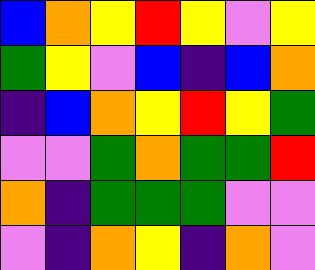[["blue", "orange", "yellow", "red", "yellow", "violet", "yellow"], ["green", "yellow", "violet", "blue", "indigo", "blue", "orange"], ["indigo", "blue", "orange", "yellow", "red", "yellow", "green"], ["violet", "violet", "green", "orange", "green", "green", "red"], ["orange", "indigo", "green", "green", "green", "violet", "violet"], ["violet", "indigo", "orange", "yellow", "indigo", "orange", "violet"]]